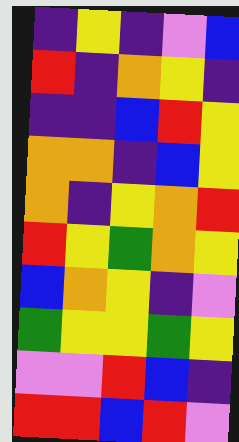[["indigo", "yellow", "indigo", "violet", "blue"], ["red", "indigo", "orange", "yellow", "indigo"], ["indigo", "indigo", "blue", "red", "yellow"], ["orange", "orange", "indigo", "blue", "yellow"], ["orange", "indigo", "yellow", "orange", "red"], ["red", "yellow", "green", "orange", "yellow"], ["blue", "orange", "yellow", "indigo", "violet"], ["green", "yellow", "yellow", "green", "yellow"], ["violet", "violet", "red", "blue", "indigo"], ["red", "red", "blue", "red", "violet"]]